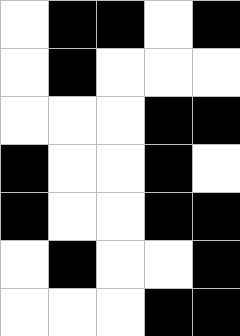[["white", "black", "black", "white", "black"], ["white", "black", "white", "white", "white"], ["white", "white", "white", "black", "black"], ["black", "white", "white", "black", "white"], ["black", "white", "white", "black", "black"], ["white", "black", "white", "white", "black"], ["white", "white", "white", "black", "black"]]